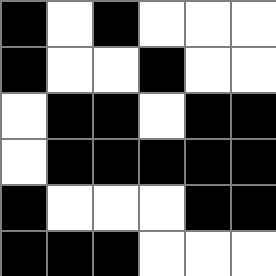[["black", "white", "black", "white", "white", "white"], ["black", "white", "white", "black", "white", "white"], ["white", "black", "black", "white", "black", "black"], ["white", "black", "black", "black", "black", "black"], ["black", "white", "white", "white", "black", "black"], ["black", "black", "black", "white", "white", "white"]]